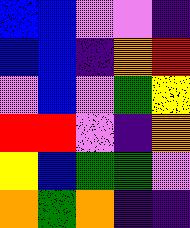[["blue", "blue", "violet", "violet", "indigo"], ["blue", "blue", "indigo", "orange", "red"], ["violet", "blue", "violet", "green", "yellow"], ["red", "red", "violet", "indigo", "orange"], ["yellow", "blue", "green", "green", "violet"], ["orange", "green", "orange", "indigo", "indigo"]]